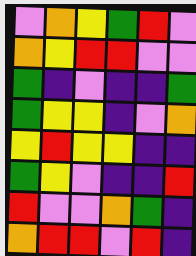[["violet", "orange", "yellow", "green", "red", "violet"], ["orange", "yellow", "red", "red", "violet", "violet"], ["green", "indigo", "violet", "indigo", "indigo", "green"], ["green", "yellow", "yellow", "indigo", "violet", "orange"], ["yellow", "red", "yellow", "yellow", "indigo", "indigo"], ["green", "yellow", "violet", "indigo", "indigo", "red"], ["red", "violet", "violet", "orange", "green", "indigo"], ["orange", "red", "red", "violet", "red", "indigo"]]